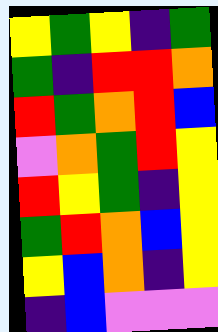[["yellow", "green", "yellow", "indigo", "green"], ["green", "indigo", "red", "red", "orange"], ["red", "green", "orange", "red", "blue"], ["violet", "orange", "green", "red", "yellow"], ["red", "yellow", "green", "indigo", "yellow"], ["green", "red", "orange", "blue", "yellow"], ["yellow", "blue", "orange", "indigo", "yellow"], ["indigo", "blue", "violet", "violet", "violet"]]